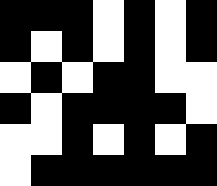[["black", "black", "black", "white", "black", "white", "black"], ["black", "white", "black", "white", "black", "white", "black"], ["white", "black", "white", "black", "black", "white", "white"], ["black", "white", "black", "black", "black", "black", "white"], ["white", "white", "black", "white", "black", "white", "black"], ["white", "black", "black", "black", "black", "black", "black"]]